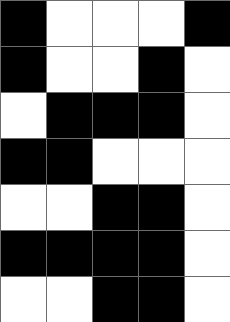[["black", "white", "white", "white", "black"], ["black", "white", "white", "black", "white"], ["white", "black", "black", "black", "white"], ["black", "black", "white", "white", "white"], ["white", "white", "black", "black", "white"], ["black", "black", "black", "black", "white"], ["white", "white", "black", "black", "white"]]